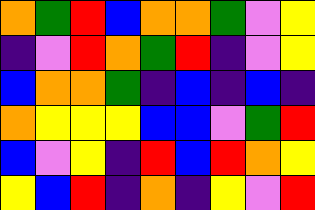[["orange", "green", "red", "blue", "orange", "orange", "green", "violet", "yellow"], ["indigo", "violet", "red", "orange", "green", "red", "indigo", "violet", "yellow"], ["blue", "orange", "orange", "green", "indigo", "blue", "indigo", "blue", "indigo"], ["orange", "yellow", "yellow", "yellow", "blue", "blue", "violet", "green", "red"], ["blue", "violet", "yellow", "indigo", "red", "blue", "red", "orange", "yellow"], ["yellow", "blue", "red", "indigo", "orange", "indigo", "yellow", "violet", "red"]]